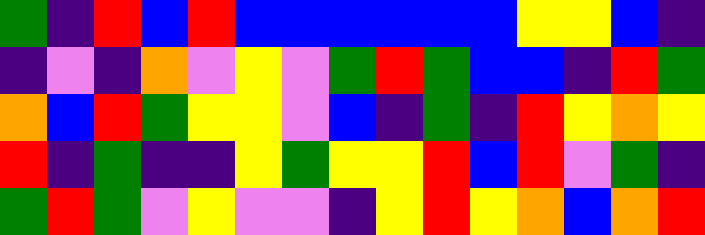[["green", "indigo", "red", "blue", "red", "blue", "blue", "blue", "blue", "blue", "blue", "yellow", "yellow", "blue", "indigo"], ["indigo", "violet", "indigo", "orange", "violet", "yellow", "violet", "green", "red", "green", "blue", "blue", "indigo", "red", "green"], ["orange", "blue", "red", "green", "yellow", "yellow", "violet", "blue", "indigo", "green", "indigo", "red", "yellow", "orange", "yellow"], ["red", "indigo", "green", "indigo", "indigo", "yellow", "green", "yellow", "yellow", "red", "blue", "red", "violet", "green", "indigo"], ["green", "red", "green", "violet", "yellow", "violet", "violet", "indigo", "yellow", "red", "yellow", "orange", "blue", "orange", "red"]]